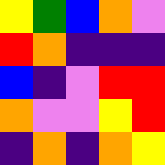[["yellow", "green", "blue", "orange", "violet"], ["red", "orange", "indigo", "indigo", "indigo"], ["blue", "indigo", "violet", "red", "red"], ["orange", "violet", "violet", "yellow", "red"], ["indigo", "orange", "indigo", "orange", "yellow"]]